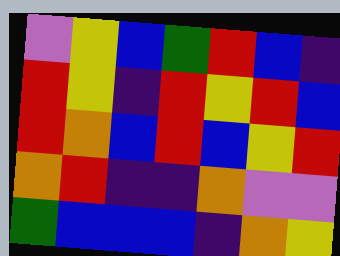[["violet", "yellow", "blue", "green", "red", "blue", "indigo"], ["red", "yellow", "indigo", "red", "yellow", "red", "blue"], ["red", "orange", "blue", "red", "blue", "yellow", "red"], ["orange", "red", "indigo", "indigo", "orange", "violet", "violet"], ["green", "blue", "blue", "blue", "indigo", "orange", "yellow"]]